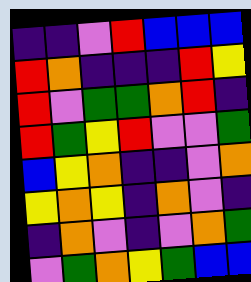[["indigo", "indigo", "violet", "red", "blue", "blue", "blue"], ["red", "orange", "indigo", "indigo", "indigo", "red", "yellow"], ["red", "violet", "green", "green", "orange", "red", "indigo"], ["red", "green", "yellow", "red", "violet", "violet", "green"], ["blue", "yellow", "orange", "indigo", "indigo", "violet", "orange"], ["yellow", "orange", "yellow", "indigo", "orange", "violet", "indigo"], ["indigo", "orange", "violet", "indigo", "violet", "orange", "green"], ["violet", "green", "orange", "yellow", "green", "blue", "blue"]]